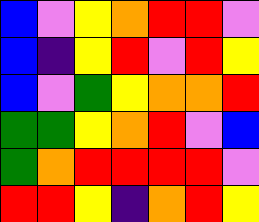[["blue", "violet", "yellow", "orange", "red", "red", "violet"], ["blue", "indigo", "yellow", "red", "violet", "red", "yellow"], ["blue", "violet", "green", "yellow", "orange", "orange", "red"], ["green", "green", "yellow", "orange", "red", "violet", "blue"], ["green", "orange", "red", "red", "red", "red", "violet"], ["red", "red", "yellow", "indigo", "orange", "red", "yellow"]]